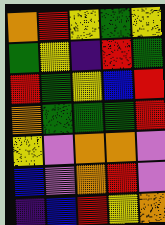[["orange", "red", "yellow", "green", "yellow"], ["green", "yellow", "indigo", "red", "green"], ["red", "green", "yellow", "blue", "red"], ["orange", "green", "green", "green", "red"], ["yellow", "violet", "orange", "orange", "violet"], ["blue", "violet", "orange", "red", "violet"], ["indigo", "blue", "red", "yellow", "orange"]]